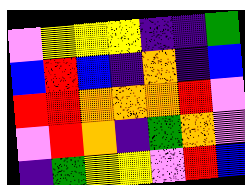[["violet", "yellow", "yellow", "yellow", "indigo", "indigo", "green"], ["blue", "red", "blue", "indigo", "orange", "indigo", "blue"], ["red", "red", "orange", "orange", "orange", "red", "violet"], ["violet", "red", "orange", "indigo", "green", "orange", "violet"], ["indigo", "green", "yellow", "yellow", "violet", "red", "blue"]]